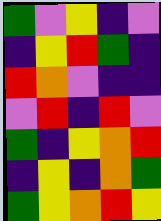[["green", "violet", "yellow", "indigo", "violet"], ["indigo", "yellow", "red", "green", "indigo"], ["red", "orange", "violet", "indigo", "indigo"], ["violet", "red", "indigo", "red", "violet"], ["green", "indigo", "yellow", "orange", "red"], ["indigo", "yellow", "indigo", "orange", "green"], ["green", "yellow", "orange", "red", "yellow"]]